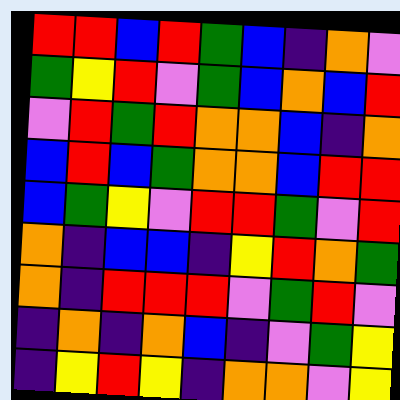[["red", "red", "blue", "red", "green", "blue", "indigo", "orange", "violet"], ["green", "yellow", "red", "violet", "green", "blue", "orange", "blue", "red"], ["violet", "red", "green", "red", "orange", "orange", "blue", "indigo", "orange"], ["blue", "red", "blue", "green", "orange", "orange", "blue", "red", "red"], ["blue", "green", "yellow", "violet", "red", "red", "green", "violet", "red"], ["orange", "indigo", "blue", "blue", "indigo", "yellow", "red", "orange", "green"], ["orange", "indigo", "red", "red", "red", "violet", "green", "red", "violet"], ["indigo", "orange", "indigo", "orange", "blue", "indigo", "violet", "green", "yellow"], ["indigo", "yellow", "red", "yellow", "indigo", "orange", "orange", "violet", "yellow"]]